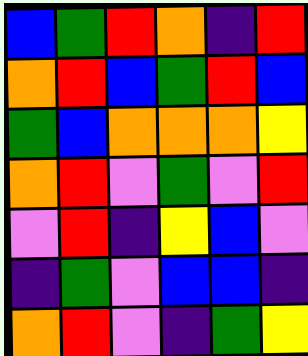[["blue", "green", "red", "orange", "indigo", "red"], ["orange", "red", "blue", "green", "red", "blue"], ["green", "blue", "orange", "orange", "orange", "yellow"], ["orange", "red", "violet", "green", "violet", "red"], ["violet", "red", "indigo", "yellow", "blue", "violet"], ["indigo", "green", "violet", "blue", "blue", "indigo"], ["orange", "red", "violet", "indigo", "green", "yellow"]]